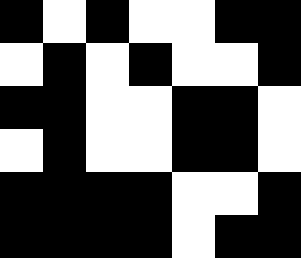[["black", "white", "black", "white", "white", "black", "black"], ["white", "black", "white", "black", "white", "white", "black"], ["black", "black", "white", "white", "black", "black", "white"], ["white", "black", "white", "white", "black", "black", "white"], ["black", "black", "black", "black", "white", "white", "black"], ["black", "black", "black", "black", "white", "black", "black"]]